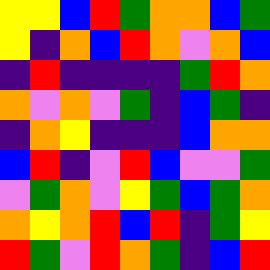[["yellow", "yellow", "blue", "red", "green", "orange", "orange", "blue", "green"], ["yellow", "indigo", "orange", "blue", "red", "orange", "violet", "orange", "blue"], ["indigo", "red", "indigo", "indigo", "indigo", "indigo", "green", "red", "orange"], ["orange", "violet", "orange", "violet", "green", "indigo", "blue", "green", "indigo"], ["indigo", "orange", "yellow", "indigo", "indigo", "indigo", "blue", "orange", "orange"], ["blue", "red", "indigo", "violet", "red", "blue", "violet", "violet", "green"], ["violet", "green", "orange", "violet", "yellow", "green", "blue", "green", "orange"], ["orange", "yellow", "orange", "red", "blue", "red", "indigo", "green", "yellow"], ["red", "green", "violet", "red", "orange", "green", "indigo", "blue", "red"]]